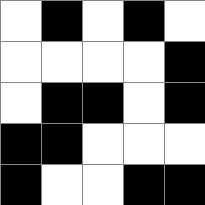[["white", "black", "white", "black", "white"], ["white", "white", "white", "white", "black"], ["white", "black", "black", "white", "black"], ["black", "black", "white", "white", "white"], ["black", "white", "white", "black", "black"]]